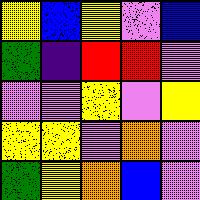[["yellow", "blue", "yellow", "violet", "blue"], ["green", "indigo", "red", "red", "violet"], ["violet", "violet", "yellow", "violet", "yellow"], ["yellow", "yellow", "violet", "orange", "violet"], ["green", "yellow", "orange", "blue", "violet"]]